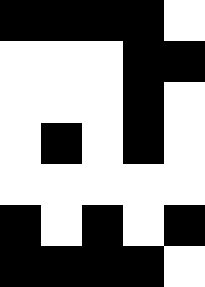[["black", "black", "black", "black", "white"], ["white", "white", "white", "black", "black"], ["white", "white", "white", "black", "white"], ["white", "black", "white", "black", "white"], ["white", "white", "white", "white", "white"], ["black", "white", "black", "white", "black"], ["black", "black", "black", "black", "white"]]